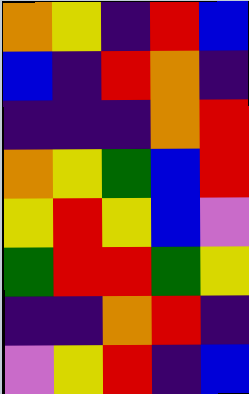[["orange", "yellow", "indigo", "red", "blue"], ["blue", "indigo", "red", "orange", "indigo"], ["indigo", "indigo", "indigo", "orange", "red"], ["orange", "yellow", "green", "blue", "red"], ["yellow", "red", "yellow", "blue", "violet"], ["green", "red", "red", "green", "yellow"], ["indigo", "indigo", "orange", "red", "indigo"], ["violet", "yellow", "red", "indigo", "blue"]]